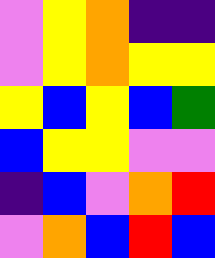[["violet", "yellow", "orange", "indigo", "indigo"], ["violet", "yellow", "orange", "yellow", "yellow"], ["yellow", "blue", "yellow", "blue", "green"], ["blue", "yellow", "yellow", "violet", "violet"], ["indigo", "blue", "violet", "orange", "red"], ["violet", "orange", "blue", "red", "blue"]]